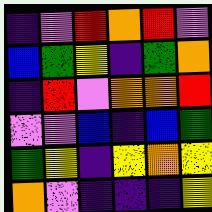[["indigo", "violet", "red", "orange", "red", "violet"], ["blue", "green", "yellow", "indigo", "green", "orange"], ["indigo", "red", "violet", "orange", "orange", "red"], ["violet", "violet", "blue", "indigo", "blue", "green"], ["green", "yellow", "indigo", "yellow", "orange", "yellow"], ["orange", "violet", "indigo", "indigo", "indigo", "yellow"]]